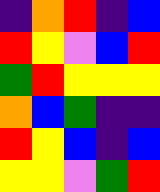[["indigo", "orange", "red", "indigo", "blue"], ["red", "yellow", "violet", "blue", "red"], ["green", "red", "yellow", "yellow", "yellow"], ["orange", "blue", "green", "indigo", "indigo"], ["red", "yellow", "blue", "indigo", "blue"], ["yellow", "yellow", "violet", "green", "red"]]